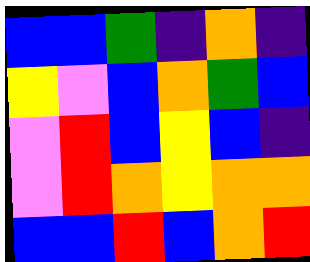[["blue", "blue", "green", "indigo", "orange", "indigo"], ["yellow", "violet", "blue", "orange", "green", "blue"], ["violet", "red", "blue", "yellow", "blue", "indigo"], ["violet", "red", "orange", "yellow", "orange", "orange"], ["blue", "blue", "red", "blue", "orange", "red"]]